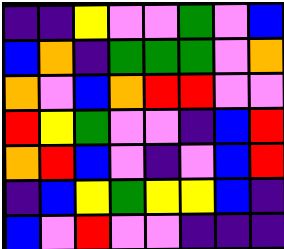[["indigo", "indigo", "yellow", "violet", "violet", "green", "violet", "blue"], ["blue", "orange", "indigo", "green", "green", "green", "violet", "orange"], ["orange", "violet", "blue", "orange", "red", "red", "violet", "violet"], ["red", "yellow", "green", "violet", "violet", "indigo", "blue", "red"], ["orange", "red", "blue", "violet", "indigo", "violet", "blue", "red"], ["indigo", "blue", "yellow", "green", "yellow", "yellow", "blue", "indigo"], ["blue", "violet", "red", "violet", "violet", "indigo", "indigo", "indigo"]]